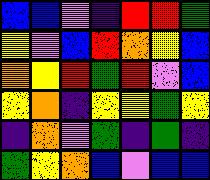[["blue", "blue", "violet", "indigo", "red", "red", "green"], ["yellow", "violet", "blue", "red", "orange", "yellow", "blue"], ["orange", "yellow", "red", "green", "red", "violet", "blue"], ["yellow", "orange", "indigo", "yellow", "yellow", "green", "yellow"], ["indigo", "orange", "violet", "green", "indigo", "green", "indigo"], ["green", "yellow", "orange", "blue", "violet", "blue", "blue"]]